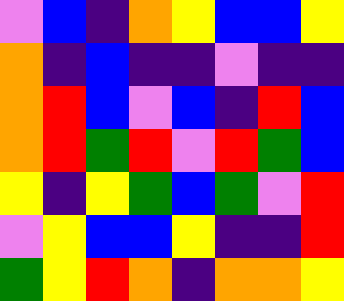[["violet", "blue", "indigo", "orange", "yellow", "blue", "blue", "yellow"], ["orange", "indigo", "blue", "indigo", "indigo", "violet", "indigo", "indigo"], ["orange", "red", "blue", "violet", "blue", "indigo", "red", "blue"], ["orange", "red", "green", "red", "violet", "red", "green", "blue"], ["yellow", "indigo", "yellow", "green", "blue", "green", "violet", "red"], ["violet", "yellow", "blue", "blue", "yellow", "indigo", "indigo", "red"], ["green", "yellow", "red", "orange", "indigo", "orange", "orange", "yellow"]]